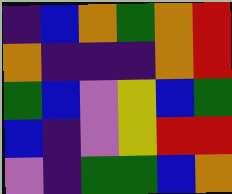[["indigo", "blue", "orange", "green", "orange", "red"], ["orange", "indigo", "indigo", "indigo", "orange", "red"], ["green", "blue", "violet", "yellow", "blue", "green"], ["blue", "indigo", "violet", "yellow", "red", "red"], ["violet", "indigo", "green", "green", "blue", "orange"]]